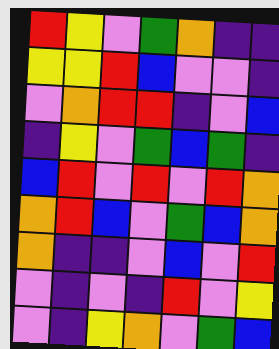[["red", "yellow", "violet", "green", "orange", "indigo", "indigo"], ["yellow", "yellow", "red", "blue", "violet", "violet", "indigo"], ["violet", "orange", "red", "red", "indigo", "violet", "blue"], ["indigo", "yellow", "violet", "green", "blue", "green", "indigo"], ["blue", "red", "violet", "red", "violet", "red", "orange"], ["orange", "red", "blue", "violet", "green", "blue", "orange"], ["orange", "indigo", "indigo", "violet", "blue", "violet", "red"], ["violet", "indigo", "violet", "indigo", "red", "violet", "yellow"], ["violet", "indigo", "yellow", "orange", "violet", "green", "blue"]]